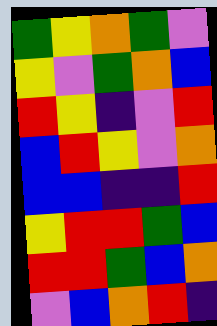[["green", "yellow", "orange", "green", "violet"], ["yellow", "violet", "green", "orange", "blue"], ["red", "yellow", "indigo", "violet", "red"], ["blue", "red", "yellow", "violet", "orange"], ["blue", "blue", "indigo", "indigo", "red"], ["yellow", "red", "red", "green", "blue"], ["red", "red", "green", "blue", "orange"], ["violet", "blue", "orange", "red", "indigo"]]